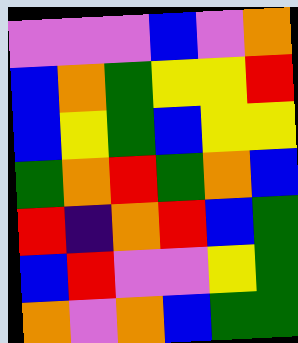[["violet", "violet", "violet", "blue", "violet", "orange"], ["blue", "orange", "green", "yellow", "yellow", "red"], ["blue", "yellow", "green", "blue", "yellow", "yellow"], ["green", "orange", "red", "green", "orange", "blue"], ["red", "indigo", "orange", "red", "blue", "green"], ["blue", "red", "violet", "violet", "yellow", "green"], ["orange", "violet", "orange", "blue", "green", "green"]]